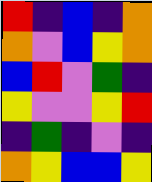[["red", "indigo", "blue", "indigo", "orange"], ["orange", "violet", "blue", "yellow", "orange"], ["blue", "red", "violet", "green", "indigo"], ["yellow", "violet", "violet", "yellow", "red"], ["indigo", "green", "indigo", "violet", "indigo"], ["orange", "yellow", "blue", "blue", "yellow"]]